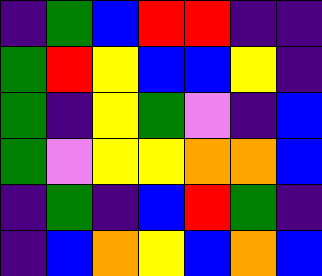[["indigo", "green", "blue", "red", "red", "indigo", "indigo"], ["green", "red", "yellow", "blue", "blue", "yellow", "indigo"], ["green", "indigo", "yellow", "green", "violet", "indigo", "blue"], ["green", "violet", "yellow", "yellow", "orange", "orange", "blue"], ["indigo", "green", "indigo", "blue", "red", "green", "indigo"], ["indigo", "blue", "orange", "yellow", "blue", "orange", "blue"]]